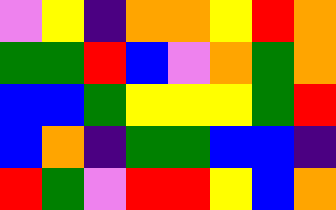[["violet", "yellow", "indigo", "orange", "orange", "yellow", "red", "orange"], ["green", "green", "red", "blue", "violet", "orange", "green", "orange"], ["blue", "blue", "green", "yellow", "yellow", "yellow", "green", "red"], ["blue", "orange", "indigo", "green", "green", "blue", "blue", "indigo"], ["red", "green", "violet", "red", "red", "yellow", "blue", "orange"]]